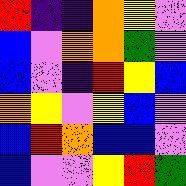[["red", "indigo", "indigo", "orange", "yellow", "violet"], ["blue", "violet", "orange", "orange", "green", "violet"], ["blue", "violet", "indigo", "red", "yellow", "blue"], ["orange", "yellow", "violet", "yellow", "blue", "violet"], ["blue", "red", "orange", "blue", "blue", "violet"], ["blue", "violet", "violet", "yellow", "red", "green"]]